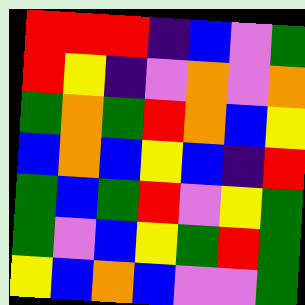[["red", "red", "red", "indigo", "blue", "violet", "green"], ["red", "yellow", "indigo", "violet", "orange", "violet", "orange"], ["green", "orange", "green", "red", "orange", "blue", "yellow"], ["blue", "orange", "blue", "yellow", "blue", "indigo", "red"], ["green", "blue", "green", "red", "violet", "yellow", "green"], ["green", "violet", "blue", "yellow", "green", "red", "green"], ["yellow", "blue", "orange", "blue", "violet", "violet", "green"]]